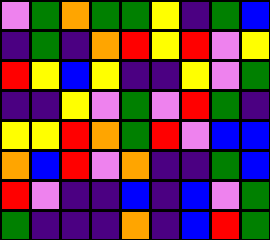[["violet", "green", "orange", "green", "green", "yellow", "indigo", "green", "blue"], ["indigo", "green", "indigo", "orange", "red", "yellow", "red", "violet", "yellow"], ["red", "yellow", "blue", "yellow", "indigo", "indigo", "yellow", "violet", "green"], ["indigo", "indigo", "yellow", "violet", "green", "violet", "red", "green", "indigo"], ["yellow", "yellow", "red", "orange", "green", "red", "violet", "blue", "blue"], ["orange", "blue", "red", "violet", "orange", "indigo", "indigo", "green", "blue"], ["red", "violet", "indigo", "indigo", "blue", "indigo", "blue", "violet", "green"], ["green", "indigo", "indigo", "indigo", "orange", "indigo", "blue", "red", "green"]]